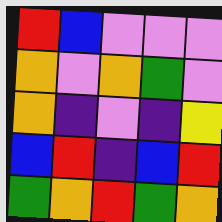[["red", "blue", "violet", "violet", "violet"], ["orange", "violet", "orange", "green", "violet"], ["orange", "indigo", "violet", "indigo", "yellow"], ["blue", "red", "indigo", "blue", "red"], ["green", "orange", "red", "green", "orange"]]